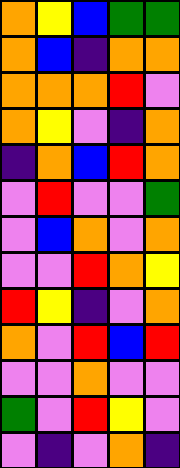[["orange", "yellow", "blue", "green", "green"], ["orange", "blue", "indigo", "orange", "orange"], ["orange", "orange", "orange", "red", "violet"], ["orange", "yellow", "violet", "indigo", "orange"], ["indigo", "orange", "blue", "red", "orange"], ["violet", "red", "violet", "violet", "green"], ["violet", "blue", "orange", "violet", "orange"], ["violet", "violet", "red", "orange", "yellow"], ["red", "yellow", "indigo", "violet", "orange"], ["orange", "violet", "red", "blue", "red"], ["violet", "violet", "orange", "violet", "violet"], ["green", "violet", "red", "yellow", "violet"], ["violet", "indigo", "violet", "orange", "indigo"]]